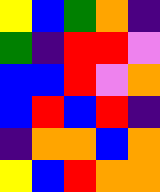[["yellow", "blue", "green", "orange", "indigo"], ["green", "indigo", "red", "red", "violet"], ["blue", "blue", "red", "violet", "orange"], ["blue", "red", "blue", "red", "indigo"], ["indigo", "orange", "orange", "blue", "orange"], ["yellow", "blue", "red", "orange", "orange"]]